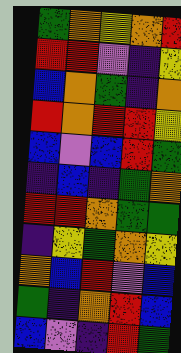[["green", "orange", "yellow", "orange", "red"], ["red", "red", "violet", "indigo", "yellow"], ["blue", "orange", "green", "indigo", "orange"], ["red", "orange", "red", "red", "yellow"], ["blue", "violet", "blue", "red", "green"], ["indigo", "blue", "indigo", "green", "orange"], ["red", "red", "orange", "green", "green"], ["indigo", "yellow", "green", "orange", "yellow"], ["orange", "blue", "red", "violet", "blue"], ["green", "indigo", "orange", "red", "blue"], ["blue", "violet", "indigo", "red", "green"]]